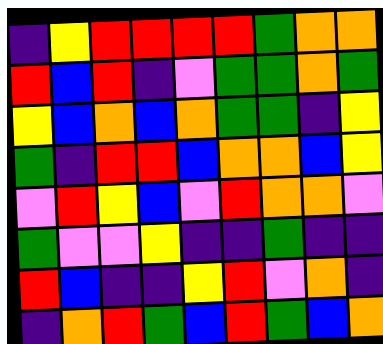[["indigo", "yellow", "red", "red", "red", "red", "green", "orange", "orange"], ["red", "blue", "red", "indigo", "violet", "green", "green", "orange", "green"], ["yellow", "blue", "orange", "blue", "orange", "green", "green", "indigo", "yellow"], ["green", "indigo", "red", "red", "blue", "orange", "orange", "blue", "yellow"], ["violet", "red", "yellow", "blue", "violet", "red", "orange", "orange", "violet"], ["green", "violet", "violet", "yellow", "indigo", "indigo", "green", "indigo", "indigo"], ["red", "blue", "indigo", "indigo", "yellow", "red", "violet", "orange", "indigo"], ["indigo", "orange", "red", "green", "blue", "red", "green", "blue", "orange"]]